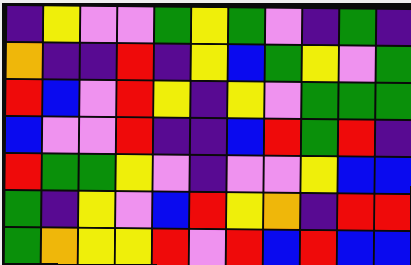[["indigo", "yellow", "violet", "violet", "green", "yellow", "green", "violet", "indigo", "green", "indigo"], ["orange", "indigo", "indigo", "red", "indigo", "yellow", "blue", "green", "yellow", "violet", "green"], ["red", "blue", "violet", "red", "yellow", "indigo", "yellow", "violet", "green", "green", "green"], ["blue", "violet", "violet", "red", "indigo", "indigo", "blue", "red", "green", "red", "indigo"], ["red", "green", "green", "yellow", "violet", "indigo", "violet", "violet", "yellow", "blue", "blue"], ["green", "indigo", "yellow", "violet", "blue", "red", "yellow", "orange", "indigo", "red", "red"], ["green", "orange", "yellow", "yellow", "red", "violet", "red", "blue", "red", "blue", "blue"]]